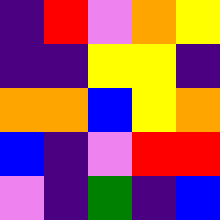[["indigo", "red", "violet", "orange", "yellow"], ["indigo", "indigo", "yellow", "yellow", "indigo"], ["orange", "orange", "blue", "yellow", "orange"], ["blue", "indigo", "violet", "red", "red"], ["violet", "indigo", "green", "indigo", "blue"]]